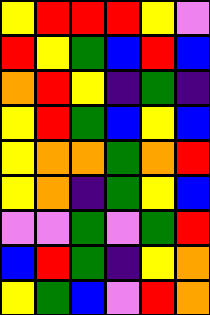[["yellow", "red", "red", "red", "yellow", "violet"], ["red", "yellow", "green", "blue", "red", "blue"], ["orange", "red", "yellow", "indigo", "green", "indigo"], ["yellow", "red", "green", "blue", "yellow", "blue"], ["yellow", "orange", "orange", "green", "orange", "red"], ["yellow", "orange", "indigo", "green", "yellow", "blue"], ["violet", "violet", "green", "violet", "green", "red"], ["blue", "red", "green", "indigo", "yellow", "orange"], ["yellow", "green", "blue", "violet", "red", "orange"]]